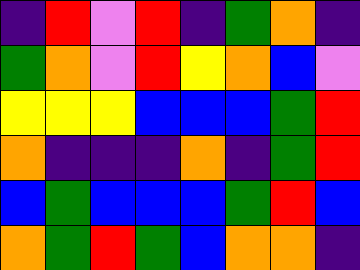[["indigo", "red", "violet", "red", "indigo", "green", "orange", "indigo"], ["green", "orange", "violet", "red", "yellow", "orange", "blue", "violet"], ["yellow", "yellow", "yellow", "blue", "blue", "blue", "green", "red"], ["orange", "indigo", "indigo", "indigo", "orange", "indigo", "green", "red"], ["blue", "green", "blue", "blue", "blue", "green", "red", "blue"], ["orange", "green", "red", "green", "blue", "orange", "orange", "indigo"]]